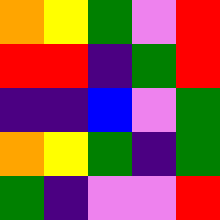[["orange", "yellow", "green", "violet", "red"], ["red", "red", "indigo", "green", "red"], ["indigo", "indigo", "blue", "violet", "green"], ["orange", "yellow", "green", "indigo", "green"], ["green", "indigo", "violet", "violet", "red"]]